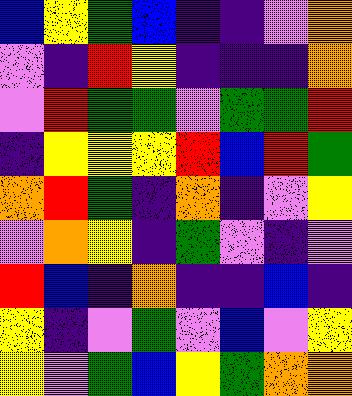[["blue", "yellow", "green", "blue", "indigo", "indigo", "violet", "orange"], ["violet", "indigo", "red", "yellow", "indigo", "indigo", "indigo", "orange"], ["violet", "red", "green", "green", "violet", "green", "green", "red"], ["indigo", "yellow", "yellow", "yellow", "red", "blue", "red", "green"], ["orange", "red", "green", "indigo", "orange", "indigo", "violet", "yellow"], ["violet", "orange", "yellow", "indigo", "green", "violet", "indigo", "violet"], ["red", "blue", "indigo", "orange", "indigo", "indigo", "blue", "indigo"], ["yellow", "indigo", "violet", "green", "violet", "blue", "violet", "yellow"], ["yellow", "violet", "green", "blue", "yellow", "green", "orange", "orange"]]